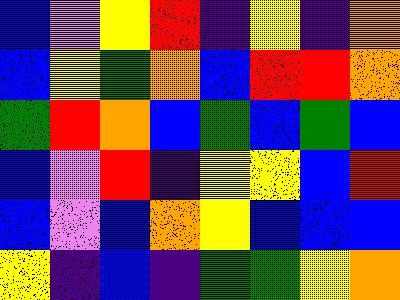[["blue", "violet", "yellow", "red", "indigo", "yellow", "indigo", "orange"], ["blue", "yellow", "green", "orange", "blue", "red", "red", "orange"], ["green", "red", "orange", "blue", "green", "blue", "green", "blue"], ["blue", "violet", "red", "indigo", "yellow", "yellow", "blue", "red"], ["blue", "violet", "blue", "orange", "yellow", "blue", "blue", "blue"], ["yellow", "indigo", "blue", "indigo", "green", "green", "yellow", "orange"]]